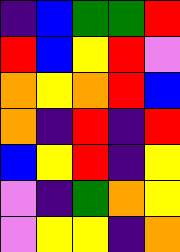[["indigo", "blue", "green", "green", "red"], ["red", "blue", "yellow", "red", "violet"], ["orange", "yellow", "orange", "red", "blue"], ["orange", "indigo", "red", "indigo", "red"], ["blue", "yellow", "red", "indigo", "yellow"], ["violet", "indigo", "green", "orange", "yellow"], ["violet", "yellow", "yellow", "indigo", "orange"]]